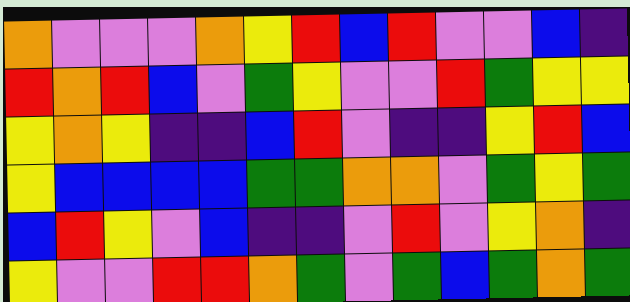[["orange", "violet", "violet", "violet", "orange", "yellow", "red", "blue", "red", "violet", "violet", "blue", "indigo"], ["red", "orange", "red", "blue", "violet", "green", "yellow", "violet", "violet", "red", "green", "yellow", "yellow"], ["yellow", "orange", "yellow", "indigo", "indigo", "blue", "red", "violet", "indigo", "indigo", "yellow", "red", "blue"], ["yellow", "blue", "blue", "blue", "blue", "green", "green", "orange", "orange", "violet", "green", "yellow", "green"], ["blue", "red", "yellow", "violet", "blue", "indigo", "indigo", "violet", "red", "violet", "yellow", "orange", "indigo"], ["yellow", "violet", "violet", "red", "red", "orange", "green", "violet", "green", "blue", "green", "orange", "green"]]